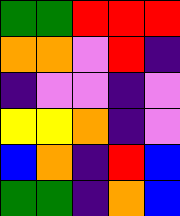[["green", "green", "red", "red", "red"], ["orange", "orange", "violet", "red", "indigo"], ["indigo", "violet", "violet", "indigo", "violet"], ["yellow", "yellow", "orange", "indigo", "violet"], ["blue", "orange", "indigo", "red", "blue"], ["green", "green", "indigo", "orange", "blue"]]